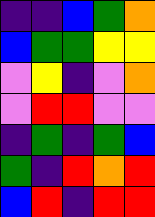[["indigo", "indigo", "blue", "green", "orange"], ["blue", "green", "green", "yellow", "yellow"], ["violet", "yellow", "indigo", "violet", "orange"], ["violet", "red", "red", "violet", "violet"], ["indigo", "green", "indigo", "green", "blue"], ["green", "indigo", "red", "orange", "red"], ["blue", "red", "indigo", "red", "red"]]